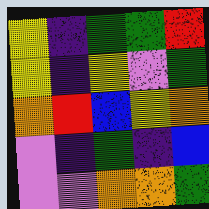[["yellow", "indigo", "green", "green", "red"], ["yellow", "indigo", "yellow", "violet", "green"], ["orange", "red", "blue", "yellow", "orange"], ["violet", "indigo", "green", "indigo", "blue"], ["violet", "violet", "orange", "orange", "green"]]